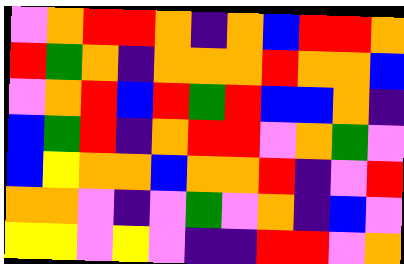[["violet", "orange", "red", "red", "orange", "indigo", "orange", "blue", "red", "red", "orange"], ["red", "green", "orange", "indigo", "orange", "orange", "orange", "red", "orange", "orange", "blue"], ["violet", "orange", "red", "blue", "red", "green", "red", "blue", "blue", "orange", "indigo"], ["blue", "green", "red", "indigo", "orange", "red", "red", "violet", "orange", "green", "violet"], ["blue", "yellow", "orange", "orange", "blue", "orange", "orange", "red", "indigo", "violet", "red"], ["orange", "orange", "violet", "indigo", "violet", "green", "violet", "orange", "indigo", "blue", "violet"], ["yellow", "yellow", "violet", "yellow", "violet", "indigo", "indigo", "red", "red", "violet", "orange"]]